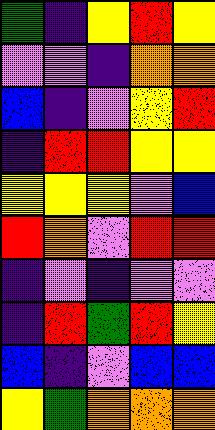[["green", "indigo", "yellow", "red", "yellow"], ["violet", "violet", "indigo", "orange", "orange"], ["blue", "indigo", "violet", "yellow", "red"], ["indigo", "red", "red", "yellow", "yellow"], ["yellow", "yellow", "yellow", "violet", "blue"], ["red", "orange", "violet", "red", "red"], ["indigo", "violet", "indigo", "violet", "violet"], ["indigo", "red", "green", "red", "yellow"], ["blue", "indigo", "violet", "blue", "blue"], ["yellow", "green", "orange", "orange", "orange"]]